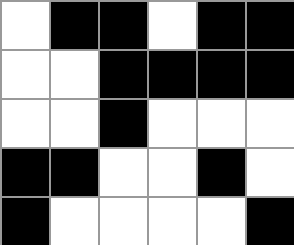[["white", "black", "black", "white", "black", "black"], ["white", "white", "black", "black", "black", "black"], ["white", "white", "black", "white", "white", "white"], ["black", "black", "white", "white", "black", "white"], ["black", "white", "white", "white", "white", "black"]]